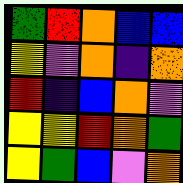[["green", "red", "orange", "blue", "blue"], ["yellow", "violet", "orange", "indigo", "orange"], ["red", "indigo", "blue", "orange", "violet"], ["yellow", "yellow", "red", "orange", "green"], ["yellow", "green", "blue", "violet", "orange"]]